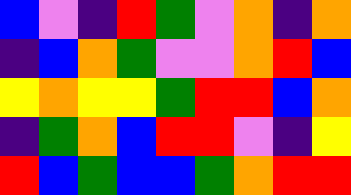[["blue", "violet", "indigo", "red", "green", "violet", "orange", "indigo", "orange"], ["indigo", "blue", "orange", "green", "violet", "violet", "orange", "red", "blue"], ["yellow", "orange", "yellow", "yellow", "green", "red", "red", "blue", "orange"], ["indigo", "green", "orange", "blue", "red", "red", "violet", "indigo", "yellow"], ["red", "blue", "green", "blue", "blue", "green", "orange", "red", "red"]]